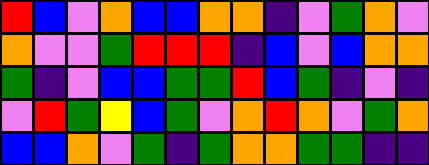[["red", "blue", "violet", "orange", "blue", "blue", "orange", "orange", "indigo", "violet", "green", "orange", "violet"], ["orange", "violet", "violet", "green", "red", "red", "red", "indigo", "blue", "violet", "blue", "orange", "orange"], ["green", "indigo", "violet", "blue", "blue", "green", "green", "red", "blue", "green", "indigo", "violet", "indigo"], ["violet", "red", "green", "yellow", "blue", "green", "violet", "orange", "red", "orange", "violet", "green", "orange"], ["blue", "blue", "orange", "violet", "green", "indigo", "green", "orange", "orange", "green", "green", "indigo", "indigo"]]